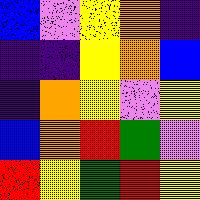[["blue", "violet", "yellow", "orange", "indigo"], ["indigo", "indigo", "yellow", "orange", "blue"], ["indigo", "orange", "yellow", "violet", "yellow"], ["blue", "orange", "red", "green", "violet"], ["red", "yellow", "green", "red", "yellow"]]